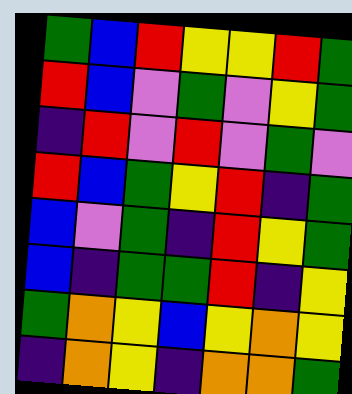[["green", "blue", "red", "yellow", "yellow", "red", "green"], ["red", "blue", "violet", "green", "violet", "yellow", "green"], ["indigo", "red", "violet", "red", "violet", "green", "violet"], ["red", "blue", "green", "yellow", "red", "indigo", "green"], ["blue", "violet", "green", "indigo", "red", "yellow", "green"], ["blue", "indigo", "green", "green", "red", "indigo", "yellow"], ["green", "orange", "yellow", "blue", "yellow", "orange", "yellow"], ["indigo", "orange", "yellow", "indigo", "orange", "orange", "green"]]